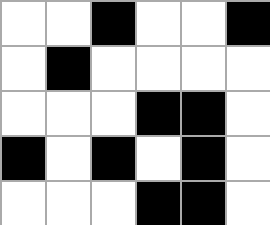[["white", "white", "black", "white", "white", "black"], ["white", "black", "white", "white", "white", "white"], ["white", "white", "white", "black", "black", "white"], ["black", "white", "black", "white", "black", "white"], ["white", "white", "white", "black", "black", "white"]]